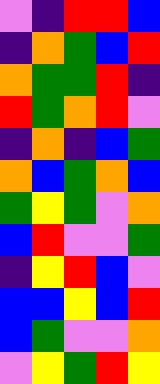[["violet", "indigo", "red", "red", "blue"], ["indigo", "orange", "green", "blue", "red"], ["orange", "green", "green", "red", "indigo"], ["red", "green", "orange", "red", "violet"], ["indigo", "orange", "indigo", "blue", "green"], ["orange", "blue", "green", "orange", "blue"], ["green", "yellow", "green", "violet", "orange"], ["blue", "red", "violet", "violet", "green"], ["indigo", "yellow", "red", "blue", "violet"], ["blue", "blue", "yellow", "blue", "red"], ["blue", "green", "violet", "violet", "orange"], ["violet", "yellow", "green", "red", "yellow"]]